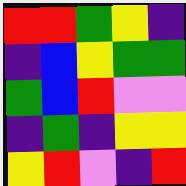[["red", "red", "green", "yellow", "indigo"], ["indigo", "blue", "yellow", "green", "green"], ["green", "blue", "red", "violet", "violet"], ["indigo", "green", "indigo", "yellow", "yellow"], ["yellow", "red", "violet", "indigo", "red"]]